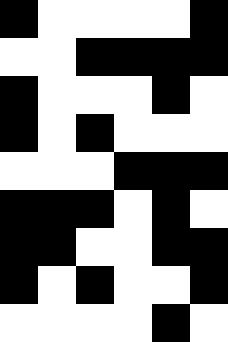[["black", "white", "white", "white", "white", "black"], ["white", "white", "black", "black", "black", "black"], ["black", "white", "white", "white", "black", "white"], ["black", "white", "black", "white", "white", "white"], ["white", "white", "white", "black", "black", "black"], ["black", "black", "black", "white", "black", "white"], ["black", "black", "white", "white", "black", "black"], ["black", "white", "black", "white", "white", "black"], ["white", "white", "white", "white", "black", "white"]]